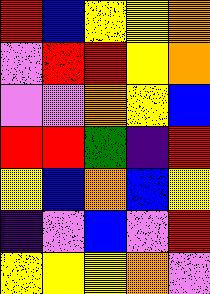[["red", "blue", "yellow", "yellow", "orange"], ["violet", "red", "red", "yellow", "orange"], ["violet", "violet", "orange", "yellow", "blue"], ["red", "red", "green", "indigo", "red"], ["yellow", "blue", "orange", "blue", "yellow"], ["indigo", "violet", "blue", "violet", "red"], ["yellow", "yellow", "yellow", "orange", "violet"]]